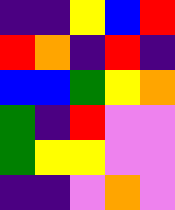[["indigo", "indigo", "yellow", "blue", "red"], ["red", "orange", "indigo", "red", "indigo"], ["blue", "blue", "green", "yellow", "orange"], ["green", "indigo", "red", "violet", "violet"], ["green", "yellow", "yellow", "violet", "violet"], ["indigo", "indigo", "violet", "orange", "violet"]]